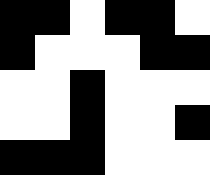[["black", "black", "white", "black", "black", "white"], ["black", "white", "white", "white", "black", "black"], ["white", "white", "black", "white", "white", "white"], ["white", "white", "black", "white", "white", "black"], ["black", "black", "black", "white", "white", "white"]]